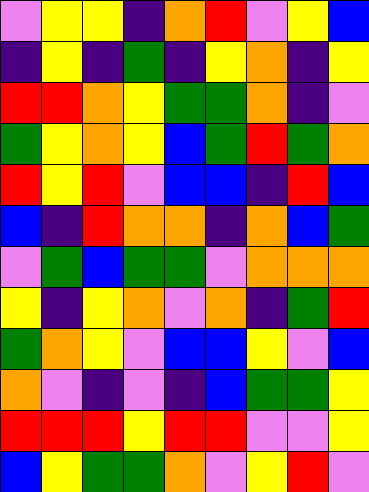[["violet", "yellow", "yellow", "indigo", "orange", "red", "violet", "yellow", "blue"], ["indigo", "yellow", "indigo", "green", "indigo", "yellow", "orange", "indigo", "yellow"], ["red", "red", "orange", "yellow", "green", "green", "orange", "indigo", "violet"], ["green", "yellow", "orange", "yellow", "blue", "green", "red", "green", "orange"], ["red", "yellow", "red", "violet", "blue", "blue", "indigo", "red", "blue"], ["blue", "indigo", "red", "orange", "orange", "indigo", "orange", "blue", "green"], ["violet", "green", "blue", "green", "green", "violet", "orange", "orange", "orange"], ["yellow", "indigo", "yellow", "orange", "violet", "orange", "indigo", "green", "red"], ["green", "orange", "yellow", "violet", "blue", "blue", "yellow", "violet", "blue"], ["orange", "violet", "indigo", "violet", "indigo", "blue", "green", "green", "yellow"], ["red", "red", "red", "yellow", "red", "red", "violet", "violet", "yellow"], ["blue", "yellow", "green", "green", "orange", "violet", "yellow", "red", "violet"]]